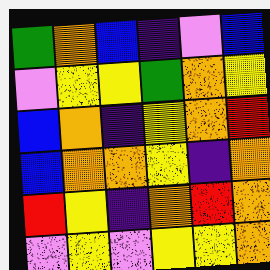[["green", "orange", "blue", "indigo", "violet", "blue"], ["violet", "yellow", "yellow", "green", "orange", "yellow"], ["blue", "orange", "indigo", "yellow", "orange", "red"], ["blue", "orange", "orange", "yellow", "indigo", "orange"], ["red", "yellow", "indigo", "orange", "red", "orange"], ["violet", "yellow", "violet", "yellow", "yellow", "orange"]]